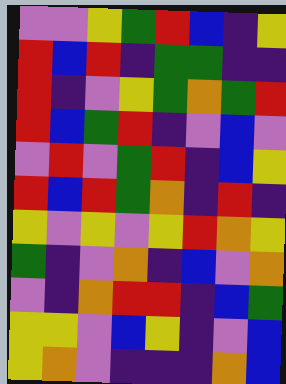[["violet", "violet", "yellow", "green", "red", "blue", "indigo", "yellow"], ["red", "blue", "red", "indigo", "green", "green", "indigo", "indigo"], ["red", "indigo", "violet", "yellow", "green", "orange", "green", "red"], ["red", "blue", "green", "red", "indigo", "violet", "blue", "violet"], ["violet", "red", "violet", "green", "red", "indigo", "blue", "yellow"], ["red", "blue", "red", "green", "orange", "indigo", "red", "indigo"], ["yellow", "violet", "yellow", "violet", "yellow", "red", "orange", "yellow"], ["green", "indigo", "violet", "orange", "indigo", "blue", "violet", "orange"], ["violet", "indigo", "orange", "red", "red", "indigo", "blue", "green"], ["yellow", "yellow", "violet", "blue", "yellow", "indigo", "violet", "blue"], ["yellow", "orange", "violet", "indigo", "indigo", "indigo", "orange", "blue"]]